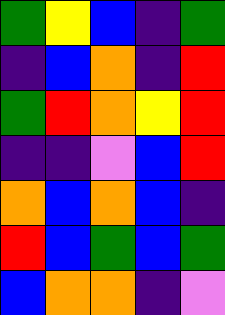[["green", "yellow", "blue", "indigo", "green"], ["indigo", "blue", "orange", "indigo", "red"], ["green", "red", "orange", "yellow", "red"], ["indigo", "indigo", "violet", "blue", "red"], ["orange", "blue", "orange", "blue", "indigo"], ["red", "blue", "green", "blue", "green"], ["blue", "orange", "orange", "indigo", "violet"]]